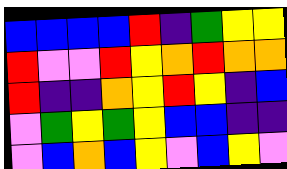[["blue", "blue", "blue", "blue", "red", "indigo", "green", "yellow", "yellow"], ["red", "violet", "violet", "red", "yellow", "orange", "red", "orange", "orange"], ["red", "indigo", "indigo", "orange", "yellow", "red", "yellow", "indigo", "blue"], ["violet", "green", "yellow", "green", "yellow", "blue", "blue", "indigo", "indigo"], ["violet", "blue", "orange", "blue", "yellow", "violet", "blue", "yellow", "violet"]]